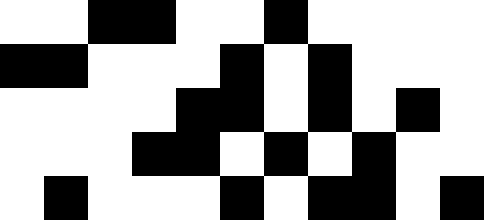[["white", "white", "black", "black", "white", "white", "black", "white", "white", "white", "white"], ["black", "black", "white", "white", "white", "black", "white", "black", "white", "white", "white"], ["white", "white", "white", "white", "black", "black", "white", "black", "white", "black", "white"], ["white", "white", "white", "black", "black", "white", "black", "white", "black", "white", "white"], ["white", "black", "white", "white", "white", "black", "white", "black", "black", "white", "black"]]